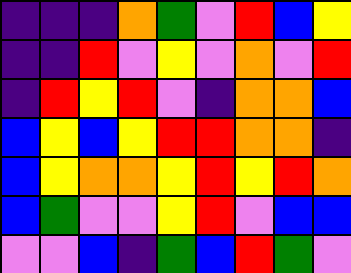[["indigo", "indigo", "indigo", "orange", "green", "violet", "red", "blue", "yellow"], ["indigo", "indigo", "red", "violet", "yellow", "violet", "orange", "violet", "red"], ["indigo", "red", "yellow", "red", "violet", "indigo", "orange", "orange", "blue"], ["blue", "yellow", "blue", "yellow", "red", "red", "orange", "orange", "indigo"], ["blue", "yellow", "orange", "orange", "yellow", "red", "yellow", "red", "orange"], ["blue", "green", "violet", "violet", "yellow", "red", "violet", "blue", "blue"], ["violet", "violet", "blue", "indigo", "green", "blue", "red", "green", "violet"]]